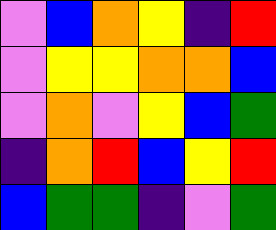[["violet", "blue", "orange", "yellow", "indigo", "red"], ["violet", "yellow", "yellow", "orange", "orange", "blue"], ["violet", "orange", "violet", "yellow", "blue", "green"], ["indigo", "orange", "red", "blue", "yellow", "red"], ["blue", "green", "green", "indigo", "violet", "green"]]